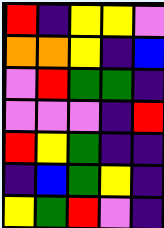[["red", "indigo", "yellow", "yellow", "violet"], ["orange", "orange", "yellow", "indigo", "blue"], ["violet", "red", "green", "green", "indigo"], ["violet", "violet", "violet", "indigo", "red"], ["red", "yellow", "green", "indigo", "indigo"], ["indigo", "blue", "green", "yellow", "indigo"], ["yellow", "green", "red", "violet", "indigo"]]